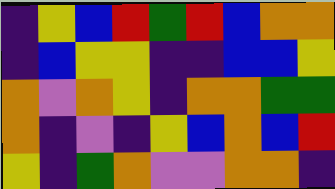[["indigo", "yellow", "blue", "red", "green", "red", "blue", "orange", "orange"], ["indigo", "blue", "yellow", "yellow", "indigo", "indigo", "blue", "blue", "yellow"], ["orange", "violet", "orange", "yellow", "indigo", "orange", "orange", "green", "green"], ["orange", "indigo", "violet", "indigo", "yellow", "blue", "orange", "blue", "red"], ["yellow", "indigo", "green", "orange", "violet", "violet", "orange", "orange", "indigo"]]